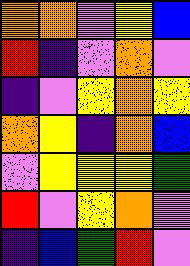[["orange", "orange", "violet", "yellow", "blue"], ["red", "indigo", "violet", "orange", "violet"], ["indigo", "violet", "yellow", "orange", "yellow"], ["orange", "yellow", "indigo", "orange", "blue"], ["violet", "yellow", "yellow", "yellow", "green"], ["red", "violet", "yellow", "orange", "violet"], ["indigo", "blue", "green", "red", "violet"]]